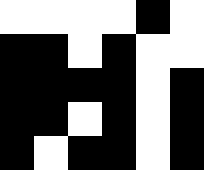[["white", "white", "white", "white", "black", "white"], ["black", "black", "white", "black", "white", "white"], ["black", "black", "black", "black", "white", "black"], ["black", "black", "white", "black", "white", "black"], ["black", "white", "black", "black", "white", "black"]]